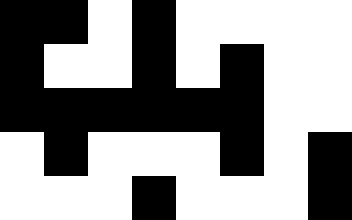[["black", "black", "white", "black", "white", "white", "white", "white"], ["black", "white", "white", "black", "white", "black", "white", "white"], ["black", "black", "black", "black", "black", "black", "white", "white"], ["white", "black", "white", "white", "white", "black", "white", "black"], ["white", "white", "white", "black", "white", "white", "white", "black"]]